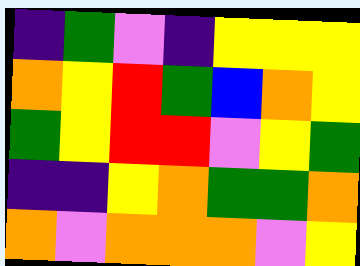[["indigo", "green", "violet", "indigo", "yellow", "yellow", "yellow"], ["orange", "yellow", "red", "green", "blue", "orange", "yellow"], ["green", "yellow", "red", "red", "violet", "yellow", "green"], ["indigo", "indigo", "yellow", "orange", "green", "green", "orange"], ["orange", "violet", "orange", "orange", "orange", "violet", "yellow"]]